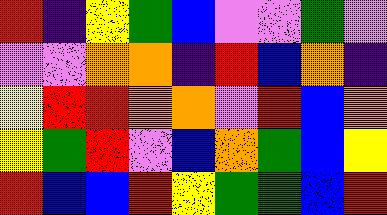[["red", "indigo", "yellow", "green", "blue", "violet", "violet", "green", "violet"], ["violet", "violet", "orange", "orange", "indigo", "red", "blue", "orange", "indigo"], ["yellow", "red", "red", "orange", "orange", "violet", "red", "blue", "orange"], ["yellow", "green", "red", "violet", "blue", "orange", "green", "blue", "yellow"], ["red", "blue", "blue", "red", "yellow", "green", "green", "blue", "red"]]